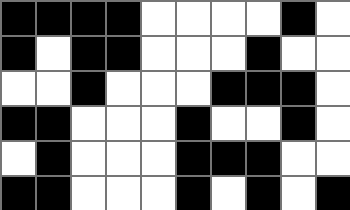[["black", "black", "black", "black", "white", "white", "white", "white", "black", "white"], ["black", "white", "black", "black", "white", "white", "white", "black", "white", "white"], ["white", "white", "black", "white", "white", "white", "black", "black", "black", "white"], ["black", "black", "white", "white", "white", "black", "white", "white", "black", "white"], ["white", "black", "white", "white", "white", "black", "black", "black", "white", "white"], ["black", "black", "white", "white", "white", "black", "white", "black", "white", "black"]]